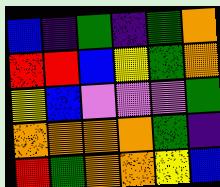[["blue", "indigo", "green", "indigo", "green", "orange"], ["red", "red", "blue", "yellow", "green", "orange"], ["yellow", "blue", "violet", "violet", "violet", "green"], ["orange", "orange", "orange", "orange", "green", "indigo"], ["red", "green", "orange", "orange", "yellow", "blue"]]